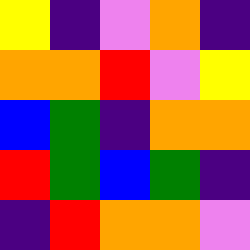[["yellow", "indigo", "violet", "orange", "indigo"], ["orange", "orange", "red", "violet", "yellow"], ["blue", "green", "indigo", "orange", "orange"], ["red", "green", "blue", "green", "indigo"], ["indigo", "red", "orange", "orange", "violet"]]